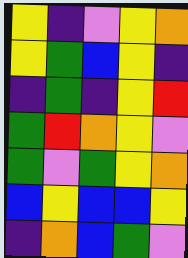[["yellow", "indigo", "violet", "yellow", "orange"], ["yellow", "green", "blue", "yellow", "indigo"], ["indigo", "green", "indigo", "yellow", "red"], ["green", "red", "orange", "yellow", "violet"], ["green", "violet", "green", "yellow", "orange"], ["blue", "yellow", "blue", "blue", "yellow"], ["indigo", "orange", "blue", "green", "violet"]]